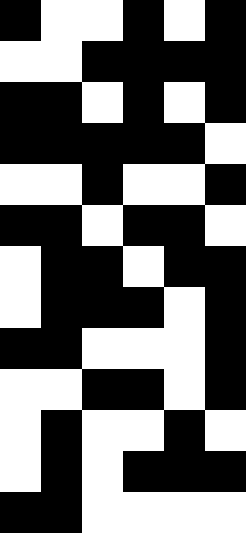[["black", "white", "white", "black", "white", "black"], ["white", "white", "black", "black", "black", "black"], ["black", "black", "white", "black", "white", "black"], ["black", "black", "black", "black", "black", "white"], ["white", "white", "black", "white", "white", "black"], ["black", "black", "white", "black", "black", "white"], ["white", "black", "black", "white", "black", "black"], ["white", "black", "black", "black", "white", "black"], ["black", "black", "white", "white", "white", "black"], ["white", "white", "black", "black", "white", "black"], ["white", "black", "white", "white", "black", "white"], ["white", "black", "white", "black", "black", "black"], ["black", "black", "white", "white", "white", "white"]]